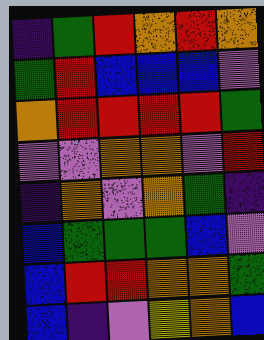[["indigo", "green", "red", "orange", "red", "orange"], ["green", "red", "blue", "blue", "blue", "violet"], ["orange", "red", "red", "red", "red", "green"], ["violet", "violet", "orange", "orange", "violet", "red"], ["indigo", "orange", "violet", "orange", "green", "indigo"], ["blue", "green", "green", "green", "blue", "violet"], ["blue", "red", "red", "orange", "orange", "green"], ["blue", "indigo", "violet", "yellow", "orange", "blue"]]